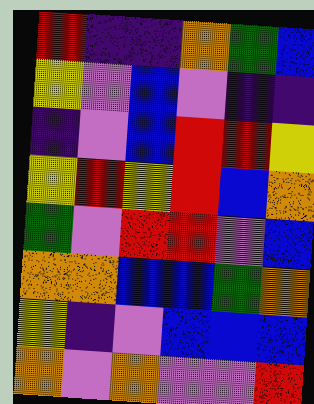[["red", "indigo", "indigo", "orange", "green", "blue"], ["yellow", "violet", "blue", "violet", "indigo", "indigo"], ["indigo", "violet", "blue", "red", "red", "yellow"], ["yellow", "red", "yellow", "red", "blue", "orange"], ["green", "violet", "red", "red", "violet", "blue"], ["orange", "orange", "blue", "blue", "green", "orange"], ["yellow", "indigo", "violet", "blue", "blue", "blue"], ["orange", "violet", "orange", "violet", "violet", "red"]]